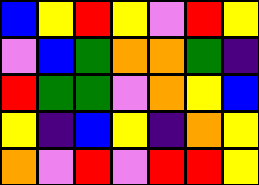[["blue", "yellow", "red", "yellow", "violet", "red", "yellow"], ["violet", "blue", "green", "orange", "orange", "green", "indigo"], ["red", "green", "green", "violet", "orange", "yellow", "blue"], ["yellow", "indigo", "blue", "yellow", "indigo", "orange", "yellow"], ["orange", "violet", "red", "violet", "red", "red", "yellow"]]